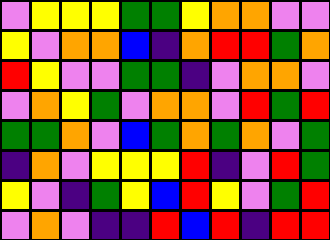[["violet", "yellow", "yellow", "yellow", "green", "green", "yellow", "orange", "orange", "violet", "violet"], ["yellow", "violet", "orange", "orange", "blue", "indigo", "orange", "red", "red", "green", "orange"], ["red", "yellow", "violet", "violet", "green", "green", "indigo", "violet", "orange", "orange", "violet"], ["violet", "orange", "yellow", "green", "violet", "orange", "orange", "violet", "red", "green", "red"], ["green", "green", "orange", "violet", "blue", "green", "orange", "green", "orange", "violet", "green"], ["indigo", "orange", "violet", "yellow", "yellow", "yellow", "red", "indigo", "violet", "red", "green"], ["yellow", "violet", "indigo", "green", "yellow", "blue", "red", "yellow", "violet", "green", "red"], ["violet", "orange", "violet", "indigo", "indigo", "red", "blue", "red", "indigo", "red", "red"]]